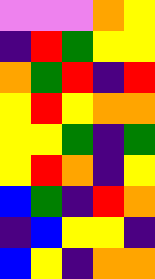[["violet", "violet", "violet", "orange", "yellow"], ["indigo", "red", "green", "yellow", "yellow"], ["orange", "green", "red", "indigo", "red"], ["yellow", "red", "yellow", "orange", "orange"], ["yellow", "yellow", "green", "indigo", "green"], ["yellow", "red", "orange", "indigo", "yellow"], ["blue", "green", "indigo", "red", "orange"], ["indigo", "blue", "yellow", "yellow", "indigo"], ["blue", "yellow", "indigo", "orange", "orange"]]